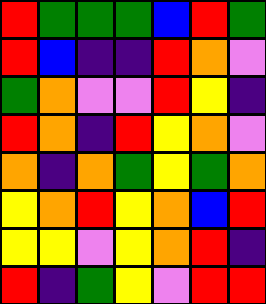[["red", "green", "green", "green", "blue", "red", "green"], ["red", "blue", "indigo", "indigo", "red", "orange", "violet"], ["green", "orange", "violet", "violet", "red", "yellow", "indigo"], ["red", "orange", "indigo", "red", "yellow", "orange", "violet"], ["orange", "indigo", "orange", "green", "yellow", "green", "orange"], ["yellow", "orange", "red", "yellow", "orange", "blue", "red"], ["yellow", "yellow", "violet", "yellow", "orange", "red", "indigo"], ["red", "indigo", "green", "yellow", "violet", "red", "red"]]